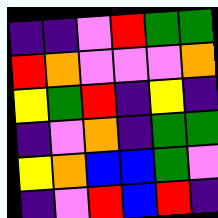[["indigo", "indigo", "violet", "red", "green", "green"], ["red", "orange", "violet", "violet", "violet", "orange"], ["yellow", "green", "red", "indigo", "yellow", "indigo"], ["indigo", "violet", "orange", "indigo", "green", "green"], ["yellow", "orange", "blue", "blue", "green", "violet"], ["indigo", "violet", "red", "blue", "red", "indigo"]]